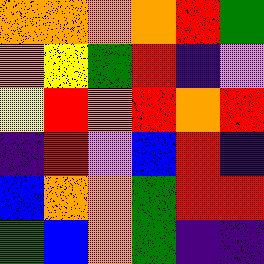[["orange", "orange", "orange", "orange", "red", "green"], ["orange", "yellow", "green", "red", "indigo", "violet"], ["yellow", "red", "orange", "red", "orange", "red"], ["indigo", "red", "violet", "blue", "red", "indigo"], ["blue", "orange", "orange", "green", "red", "red"], ["green", "blue", "orange", "green", "indigo", "indigo"]]